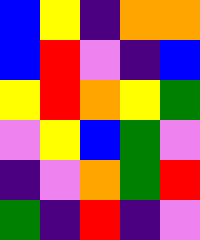[["blue", "yellow", "indigo", "orange", "orange"], ["blue", "red", "violet", "indigo", "blue"], ["yellow", "red", "orange", "yellow", "green"], ["violet", "yellow", "blue", "green", "violet"], ["indigo", "violet", "orange", "green", "red"], ["green", "indigo", "red", "indigo", "violet"]]